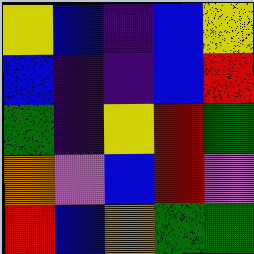[["yellow", "blue", "indigo", "blue", "yellow"], ["blue", "indigo", "indigo", "blue", "red"], ["green", "indigo", "yellow", "red", "green"], ["orange", "violet", "blue", "red", "violet"], ["red", "blue", "orange", "green", "green"]]